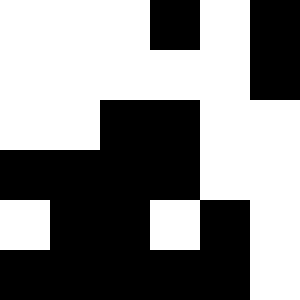[["white", "white", "white", "black", "white", "black"], ["white", "white", "white", "white", "white", "black"], ["white", "white", "black", "black", "white", "white"], ["black", "black", "black", "black", "white", "white"], ["white", "black", "black", "white", "black", "white"], ["black", "black", "black", "black", "black", "white"]]